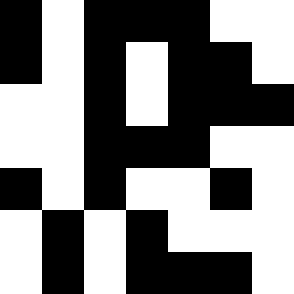[["black", "white", "black", "black", "black", "white", "white"], ["black", "white", "black", "white", "black", "black", "white"], ["white", "white", "black", "white", "black", "black", "black"], ["white", "white", "black", "black", "black", "white", "white"], ["black", "white", "black", "white", "white", "black", "white"], ["white", "black", "white", "black", "white", "white", "white"], ["white", "black", "white", "black", "black", "black", "white"]]